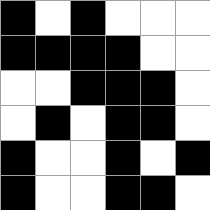[["black", "white", "black", "white", "white", "white"], ["black", "black", "black", "black", "white", "white"], ["white", "white", "black", "black", "black", "white"], ["white", "black", "white", "black", "black", "white"], ["black", "white", "white", "black", "white", "black"], ["black", "white", "white", "black", "black", "white"]]